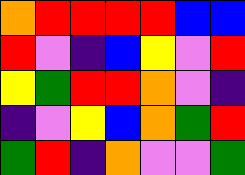[["orange", "red", "red", "red", "red", "blue", "blue"], ["red", "violet", "indigo", "blue", "yellow", "violet", "red"], ["yellow", "green", "red", "red", "orange", "violet", "indigo"], ["indigo", "violet", "yellow", "blue", "orange", "green", "red"], ["green", "red", "indigo", "orange", "violet", "violet", "green"]]